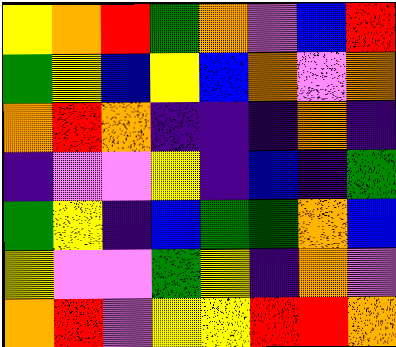[["yellow", "orange", "red", "green", "orange", "violet", "blue", "red"], ["green", "yellow", "blue", "yellow", "blue", "orange", "violet", "orange"], ["orange", "red", "orange", "indigo", "indigo", "indigo", "orange", "indigo"], ["indigo", "violet", "violet", "yellow", "indigo", "blue", "indigo", "green"], ["green", "yellow", "indigo", "blue", "green", "green", "orange", "blue"], ["yellow", "violet", "violet", "green", "yellow", "indigo", "orange", "violet"], ["orange", "red", "violet", "yellow", "yellow", "red", "red", "orange"]]